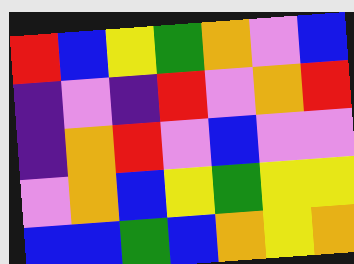[["red", "blue", "yellow", "green", "orange", "violet", "blue"], ["indigo", "violet", "indigo", "red", "violet", "orange", "red"], ["indigo", "orange", "red", "violet", "blue", "violet", "violet"], ["violet", "orange", "blue", "yellow", "green", "yellow", "yellow"], ["blue", "blue", "green", "blue", "orange", "yellow", "orange"]]